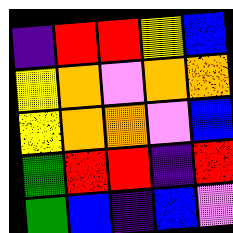[["indigo", "red", "red", "yellow", "blue"], ["yellow", "orange", "violet", "orange", "orange"], ["yellow", "orange", "orange", "violet", "blue"], ["green", "red", "red", "indigo", "red"], ["green", "blue", "indigo", "blue", "violet"]]